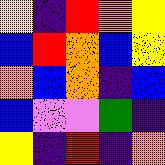[["yellow", "indigo", "red", "orange", "yellow"], ["blue", "red", "orange", "blue", "yellow"], ["orange", "blue", "orange", "indigo", "blue"], ["blue", "violet", "violet", "green", "indigo"], ["yellow", "indigo", "red", "indigo", "orange"]]